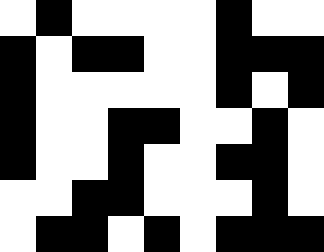[["white", "black", "white", "white", "white", "white", "black", "white", "white"], ["black", "white", "black", "black", "white", "white", "black", "black", "black"], ["black", "white", "white", "white", "white", "white", "black", "white", "black"], ["black", "white", "white", "black", "black", "white", "white", "black", "white"], ["black", "white", "white", "black", "white", "white", "black", "black", "white"], ["white", "white", "black", "black", "white", "white", "white", "black", "white"], ["white", "black", "black", "white", "black", "white", "black", "black", "black"]]